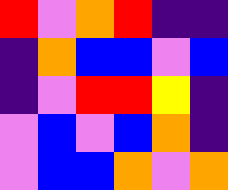[["red", "violet", "orange", "red", "indigo", "indigo"], ["indigo", "orange", "blue", "blue", "violet", "blue"], ["indigo", "violet", "red", "red", "yellow", "indigo"], ["violet", "blue", "violet", "blue", "orange", "indigo"], ["violet", "blue", "blue", "orange", "violet", "orange"]]